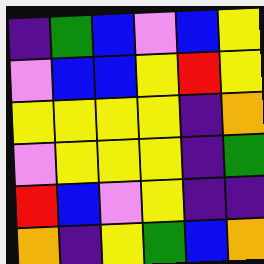[["indigo", "green", "blue", "violet", "blue", "yellow"], ["violet", "blue", "blue", "yellow", "red", "yellow"], ["yellow", "yellow", "yellow", "yellow", "indigo", "orange"], ["violet", "yellow", "yellow", "yellow", "indigo", "green"], ["red", "blue", "violet", "yellow", "indigo", "indigo"], ["orange", "indigo", "yellow", "green", "blue", "orange"]]